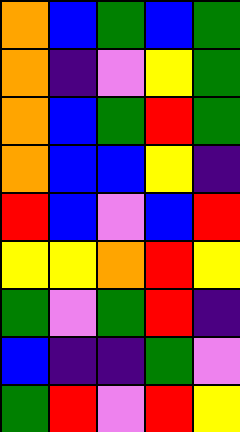[["orange", "blue", "green", "blue", "green"], ["orange", "indigo", "violet", "yellow", "green"], ["orange", "blue", "green", "red", "green"], ["orange", "blue", "blue", "yellow", "indigo"], ["red", "blue", "violet", "blue", "red"], ["yellow", "yellow", "orange", "red", "yellow"], ["green", "violet", "green", "red", "indigo"], ["blue", "indigo", "indigo", "green", "violet"], ["green", "red", "violet", "red", "yellow"]]